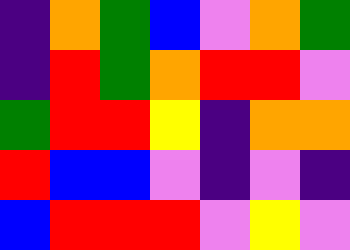[["indigo", "orange", "green", "blue", "violet", "orange", "green"], ["indigo", "red", "green", "orange", "red", "red", "violet"], ["green", "red", "red", "yellow", "indigo", "orange", "orange"], ["red", "blue", "blue", "violet", "indigo", "violet", "indigo"], ["blue", "red", "red", "red", "violet", "yellow", "violet"]]